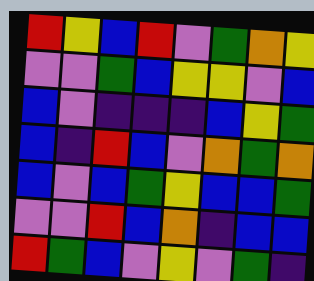[["red", "yellow", "blue", "red", "violet", "green", "orange", "yellow"], ["violet", "violet", "green", "blue", "yellow", "yellow", "violet", "blue"], ["blue", "violet", "indigo", "indigo", "indigo", "blue", "yellow", "green"], ["blue", "indigo", "red", "blue", "violet", "orange", "green", "orange"], ["blue", "violet", "blue", "green", "yellow", "blue", "blue", "green"], ["violet", "violet", "red", "blue", "orange", "indigo", "blue", "blue"], ["red", "green", "blue", "violet", "yellow", "violet", "green", "indigo"]]